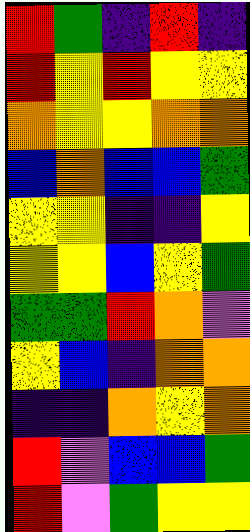[["red", "green", "indigo", "red", "indigo"], ["red", "yellow", "red", "yellow", "yellow"], ["orange", "yellow", "yellow", "orange", "orange"], ["blue", "orange", "blue", "blue", "green"], ["yellow", "yellow", "indigo", "indigo", "yellow"], ["yellow", "yellow", "blue", "yellow", "green"], ["green", "green", "red", "orange", "violet"], ["yellow", "blue", "indigo", "orange", "orange"], ["indigo", "indigo", "orange", "yellow", "orange"], ["red", "violet", "blue", "blue", "green"], ["red", "violet", "green", "yellow", "yellow"]]